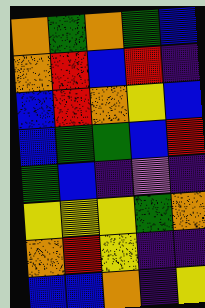[["orange", "green", "orange", "green", "blue"], ["orange", "red", "blue", "red", "indigo"], ["blue", "red", "orange", "yellow", "blue"], ["blue", "green", "green", "blue", "red"], ["green", "blue", "indigo", "violet", "indigo"], ["yellow", "yellow", "yellow", "green", "orange"], ["orange", "red", "yellow", "indigo", "indigo"], ["blue", "blue", "orange", "indigo", "yellow"]]